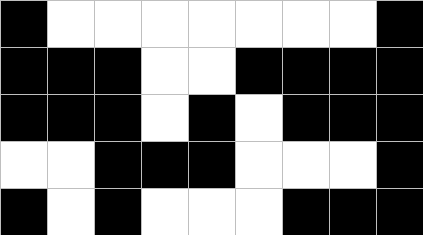[["black", "white", "white", "white", "white", "white", "white", "white", "black"], ["black", "black", "black", "white", "white", "black", "black", "black", "black"], ["black", "black", "black", "white", "black", "white", "black", "black", "black"], ["white", "white", "black", "black", "black", "white", "white", "white", "black"], ["black", "white", "black", "white", "white", "white", "black", "black", "black"]]